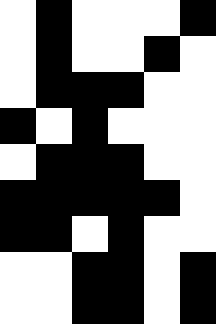[["white", "black", "white", "white", "white", "black"], ["white", "black", "white", "white", "black", "white"], ["white", "black", "black", "black", "white", "white"], ["black", "white", "black", "white", "white", "white"], ["white", "black", "black", "black", "white", "white"], ["black", "black", "black", "black", "black", "white"], ["black", "black", "white", "black", "white", "white"], ["white", "white", "black", "black", "white", "black"], ["white", "white", "black", "black", "white", "black"]]